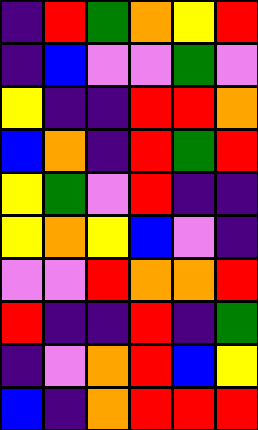[["indigo", "red", "green", "orange", "yellow", "red"], ["indigo", "blue", "violet", "violet", "green", "violet"], ["yellow", "indigo", "indigo", "red", "red", "orange"], ["blue", "orange", "indigo", "red", "green", "red"], ["yellow", "green", "violet", "red", "indigo", "indigo"], ["yellow", "orange", "yellow", "blue", "violet", "indigo"], ["violet", "violet", "red", "orange", "orange", "red"], ["red", "indigo", "indigo", "red", "indigo", "green"], ["indigo", "violet", "orange", "red", "blue", "yellow"], ["blue", "indigo", "orange", "red", "red", "red"]]